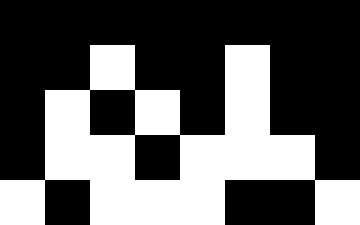[["black", "black", "black", "black", "black", "black", "black", "black"], ["black", "black", "white", "black", "black", "white", "black", "black"], ["black", "white", "black", "white", "black", "white", "black", "black"], ["black", "white", "white", "black", "white", "white", "white", "black"], ["white", "black", "white", "white", "white", "black", "black", "white"]]